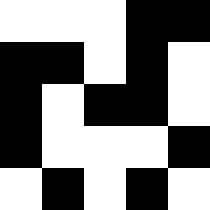[["white", "white", "white", "black", "black"], ["black", "black", "white", "black", "white"], ["black", "white", "black", "black", "white"], ["black", "white", "white", "white", "black"], ["white", "black", "white", "black", "white"]]